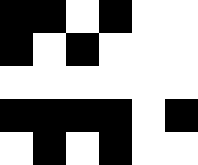[["black", "black", "white", "black", "white", "white"], ["black", "white", "black", "white", "white", "white"], ["white", "white", "white", "white", "white", "white"], ["black", "black", "black", "black", "white", "black"], ["white", "black", "white", "black", "white", "white"]]